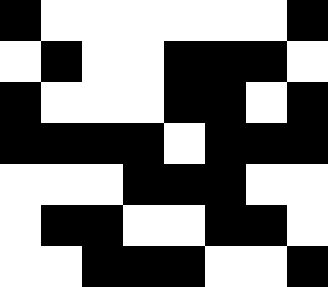[["black", "white", "white", "white", "white", "white", "white", "black"], ["white", "black", "white", "white", "black", "black", "black", "white"], ["black", "white", "white", "white", "black", "black", "white", "black"], ["black", "black", "black", "black", "white", "black", "black", "black"], ["white", "white", "white", "black", "black", "black", "white", "white"], ["white", "black", "black", "white", "white", "black", "black", "white"], ["white", "white", "black", "black", "black", "white", "white", "black"]]